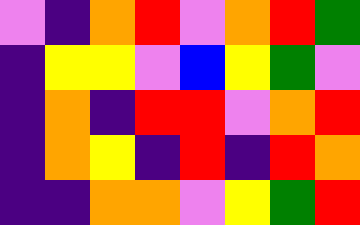[["violet", "indigo", "orange", "red", "violet", "orange", "red", "green"], ["indigo", "yellow", "yellow", "violet", "blue", "yellow", "green", "violet"], ["indigo", "orange", "indigo", "red", "red", "violet", "orange", "red"], ["indigo", "orange", "yellow", "indigo", "red", "indigo", "red", "orange"], ["indigo", "indigo", "orange", "orange", "violet", "yellow", "green", "red"]]